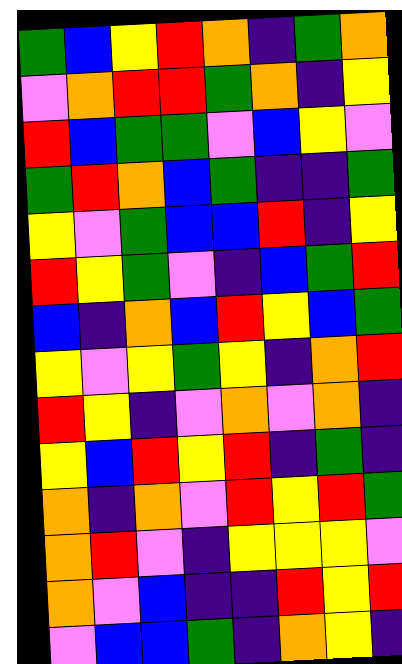[["green", "blue", "yellow", "red", "orange", "indigo", "green", "orange"], ["violet", "orange", "red", "red", "green", "orange", "indigo", "yellow"], ["red", "blue", "green", "green", "violet", "blue", "yellow", "violet"], ["green", "red", "orange", "blue", "green", "indigo", "indigo", "green"], ["yellow", "violet", "green", "blue", "blue", "red", "indigo", "yellow"], ["red", "yellow", "green", "violet", "indigo", "blue", "green", "red"], ["blue", "indigo", "orange", "blue", "red", "yellow", "blue", "green"], ["yellow", "violet", "yellow", "green", "yellow", "indigo", "orange", "red"], ["red", "yellow", "indigo", "violet", "orange", "violet", "orange", "indigo"], ["yellow", "blue", "red", "yellow", "red", "indigo", "green", "indigo"], ["orange", "indigo", "orange", "violet", "red", "yellow", "red", "green"], ["orange", "red", "violet", "indigo", "yellow", "yellow", "yellow", "violet"], ["orange", "violet", "blue", "indigo", "indigo", "red", "yellow", "red"], ["violet", "blue", "blue", "green", "indigo", "orange", "yellow", "indigo"]]